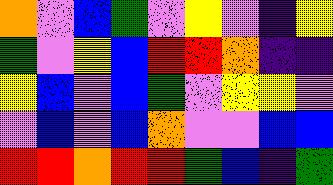[["orange", "violet", "blue", "green", "violet", "yellow", "violet", "indigo", "yellow"], ["green", "violet", "yellow", "blue", "red", "red", "orange", "indigo", "indigo"], ["yellow", "blue", "violet", "blue", "green", "violet", "yellow", "yellow", "violet"], ["violet", "blue", "violet", "blue", "orange", "violet", "violet", "blue", "blue"], ["red", "red", "orange", "red", "red", "green", "blue", "indigo", "green"]]